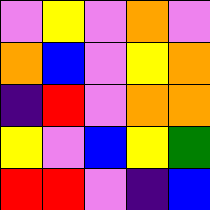[["violet", "yellow", "violet", "orange", "violet"], ["orange", "blue", "violet", "yellow", "orange"], ["indigo", "red", "violet", "orange", "orange"], ["yellow", "violet", "blue", "yellow", "green"], ["red", "red", "violet", "indigo", "blue"]]